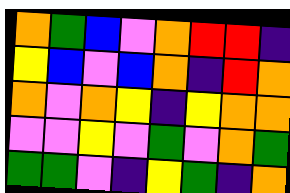[["orange", "green", "blue", "violet", "orange", "red", "red", "indigo"], ["yellow", "blue", "violet", "blue", "orange", "indigo", "red", "orange"], ["orange", "violet", "orange", "yellow", "indigo", "yellow", "orange", "orange"], ["violet", "violet", "yellow", "violet", "green", "violet", "orange", "green"], ["green", "green", "violet", "indigo", "yellow", "green", "indigo", "orange"]]